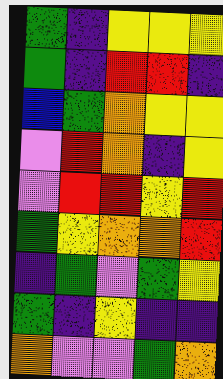[["green", "indigo", "yellow", "yellow", "yellow"], ["green", "indigo", "red", "red", "indigo"], ["blue", "green", "orange", "yellow", "yellow"], ["violet", "red", "orange", "indigo", "yellow"], ["violet", "red", "red", "yellow", "red"], ["green", "yellow", "orange", "orange", "red"], ["indigo", "green", "violet", "green", "yellow"], ["green", "indigo", "yellow", "indigo", "indigo"], ["orange", "violet", "violet", "green", "orange"]]